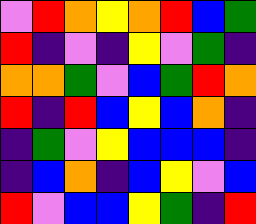[["violet", "red", "orange", "yellow", "orange", "red", "blue", "green"], ["red", "indigo", "violet", "indigo", "yellow", "violet", "green", "indigo"], ["orange", "orange", "green", "violet", "blue", "green", "red", "orange"], ["red", "indigo", "red", "blue", "yellow", "blue", "orange", "indigo"], ["indigo", "green", "violet", "yellow", "blue", "blue", "blue", "indigo"], ["indigo", "blue", "orange", "indigo", "blue", "yellow", "violet", "blue"], ["red", "violet", "blue", "blue", "yellow", "green", "indigo", "red"]]